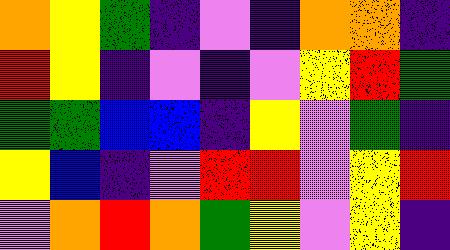[["orange", "yellow", "green", "indigo", "violet", "indigo", "orange", "orange", "indigo"], ["red", "yellow", "indigo", "violet", "indigo", "violet", "yellow", "red", "green"], ["green", "green", "blue", "blue", "indigo", "yellow", "violet", "green", "indigo"], ["yellow", "blue", "indigo", "violet", "red", "red", "violet", "yellow", "red"], ["violet", "orange", "red", "orange", "green", "yellow", "violet", "yellow", "indigo"]]